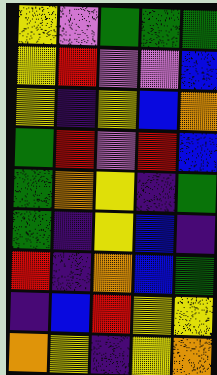[["yellow", "violet", "green", "green", "green"], ["yellow", "red", "violet", "violet", "blue"], ["yellow", "indigo", "yellow", "blue", "orange"], ["green", "red", "violet", "red", "blue"], ["green", "orange", "yellow", "indigo", "green"], ["green", "indigo", "yellow", "blue", "indigo"], ["red", "indigo", "orange", "blue", "green"], ["indigo", "blue", "red", "yellow", "yellow"], ["orange", "yellow", "indigo", "yellow", "orange"]]